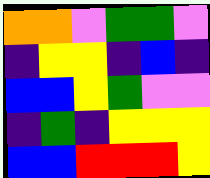[["orange", "orange", "violet", "green", "green", "violet"], ["indigo", "yellow", "yellow", "indigo", "blue", "indigo"], ["blue", "blue", "yellow", "green", "violet", "violet"], ["indigo", "green", "indigo", "yellow", "yellow", "yellow"], ["blue", "blue", "red", "red", "red", "yellow"]]